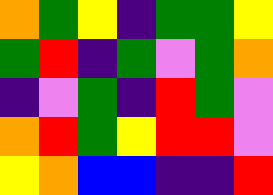[["orange", "green", "yellow", "indigo", "green", "green", "yellow"], ["green", "red", "indigo", "green", "violet", "green", "orange"], ["indigo", "violet", "green", "indigo", "red", "green", "violet"], ["orange", "red", "green", "yellow", "red", "red", "violet"], ["yellow", "orange", "blue", "blue", "indigo", "indigo", "red"]]